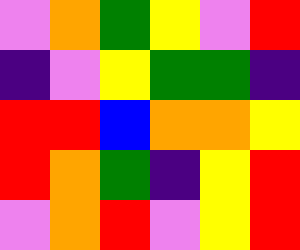[["violet", "orange", "green", "yellow", "violet", "red"], ["indigo", "violet", "yellow", "green", "green", "indigo"], ["red", "red", "blue", "orange", "orange", "yellow"], ["red", "orange", "green", "indigo", "yellow", "red"], ["violet", "orange", "red", "violet", "yellow", "red"]]